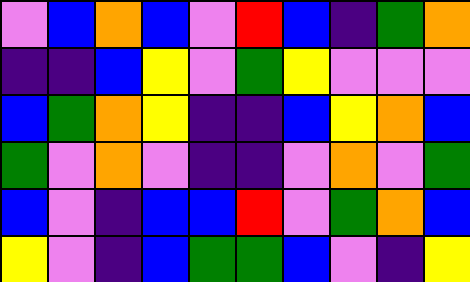[["violet", "blue", "orange", "blue", "violet", "red", "blue", "indigo", "green", "orange"], ["indigo", "indigo", "blue", "yellow", "violet", "green", "yellow", "violet", "violet", "violet"], ["blue", "green", "orange", "yellow", "indigo", "indigo", "blue", "yellow", "orange", "blue"], ["green", "violet", "orange", "violet", "indigo", "indigo", "violet", "orange", "violet", "green"], ["blue", "violet", "indigo", "blue", "blue", "red", "violet", "green", "orange", "blue"], ["yellow", "violet", "indigo", "blue", "green", "green", "blue", "violet", "indigo", "yellow"]]